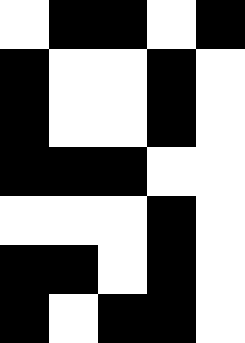[["white", "black", "black", "white", "black"], ["black", "white", "white", "black", "white"], ["black", "white", "white", "black", "white"], ["black", "black", "black", "white", "white"], ["white", "white", "white", "black", "white"], ["black", "black", "white", "black", "white"], ["black", "white", "black", "black", "white"]]